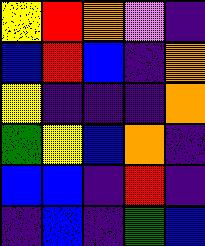[["yellow", "red", "orange", "violet", "indigo"], ["blue", "red", "blue", "indigo", "orange"], ["yellow", "indigo", "indigo", "indigo", "orange"], ["green", "yellow", "blue", "orange", "indigo"], ["blue", "blue", "indigo", "red", "indigo"], ["indigo", "blue", "indigo", "green", "blue"]]